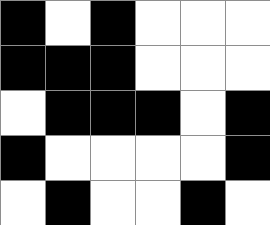[["black", "white", "black", "white", "white", "white"], ["black", "black", "black", "white", "white", "white"], ["white", "black", "black", "black", "white", "black"], ["black", "white", "white", "white", "white", "black"], ["white", "black", "white", "white", "black", "white"]]